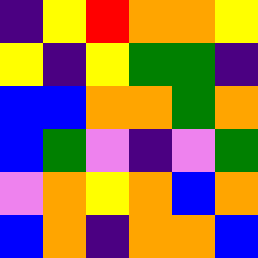[["indigo", "yellow", "red", "orange", "orange", "yellow"], ["yellow", "indigo", "yellow", "green", "green", "indigo"], ["blue", "blue", "orange", "orange", "green", "orange"], ["blue", "green", "violet", "indigo", "violet", "green"], ["violet", "orange", "yellow", "orange", "blue", "orange"], ["blue", "orange", "indigo", "orange", "orange", "blue"]]